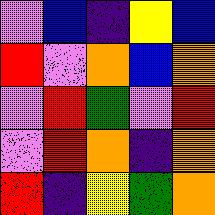[["violet", "blue", "indigo", "yellow", "blue"], ["red", "violet", "orange", "blue", "orange"], ["violet", "red", "green", "violet", "red"], ["violet", "red", "orange", "indigo", "orange"], ["red", "indigo", "yellow", "green", "orange"]]